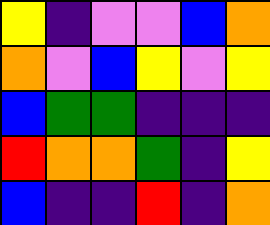[["yellow", "indigo", "violet", "violet", "blue", "orange"], ["orange", "violet", "blue", "yellow", "violet", "yellow"], ["blue", "green", "green", "indigo", "indigo", "indigo"], ["red", "orange", "orange", "green", "indigo", "yellow"], ["blue", "indigo", "indigo", "red", "indigo", "orange"]]